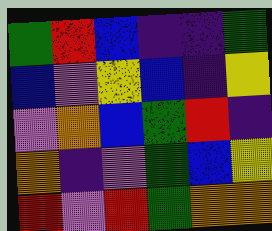[["green", "red", "blue", "indigo", "indigo", "green"], ["blue", "violet", "yellow", "blue", "indigo", "yellow"], ["violet", "orange", "blue", "green", "red", "indigo"], ["orange", "indigo", "violet", "green", "blue", "yellow"], ["red", "violet", "red", "green", "orange", "orange"]]